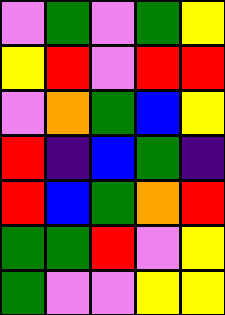[["violet", "green", "violet", "green", "yellow"], ["yellow", "red", "violet", "red", "red"], ["violet", "orange", "green", "blue", "yellow"], ["red", "indigo", "blue", "green", "indigo"], ["red", "blue", "green", "orange", "red"], ["green", "green", "red", "violet", "yellow"], ["green", "violet", "violet", "yellow", "yellow"]]